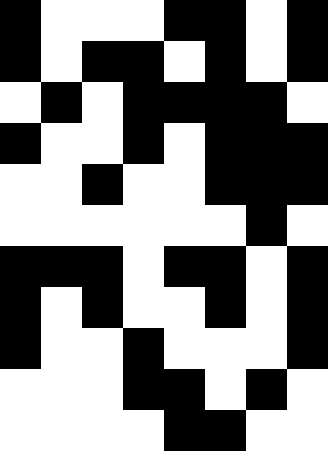[["black", "white", "white", "white", "black", "black", "white", "black"], ["black", "white", "black", "black", "white", "black", "white", "black"], ["white", "black", "white", "black", "black", "black", "black", "white"], ["black", "white", "white", "black", "white", "black", "black", "black"], ["white", "white", "black", "white", "white", "black", "black", "black"], ["white", "white", "white", "white", "white", "white", "black", "white"], ["black", "black", "black", "white", "black", "black", "white", "black"], ["black", "white", "black", "white", "white", "black", "white", "black"], ["black", "white", "white", "black", "white", "white", "white", "black"], ["white", "white", "white", "black", "black", "white", "black", "white"], ["white", "white", "white", "white", "black", "black", "white", "white"]]